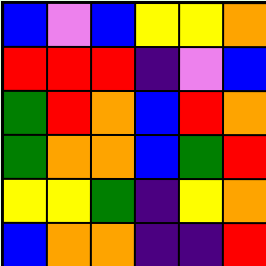[["blue", "violet", "blue", "yellow", "yellow", "orange"], ["red", "red", "red", "indigo", "violet", "blue"], ["green", "red", "orange", "blue", "red", "orange"], ["green", "orange", "orange", "blue", "green", "red"], ["yellow", "yellow", "green", "indigo", "yellow", "orange"], ["blue", "orange", "orange", "indigo", "indigo", "red"]]